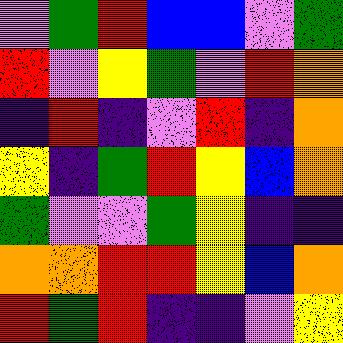[["violet", "green", "red", "blue", "blue", "violet", "green"], ["red", "violet", "yellow", "green", "violet", "red", "orange"], ["indigo", "red", "indigo", "violet", "red", "indigo", "orange"], ["yellow", "indigo", "green", "red", "yellow", "blue", "orange"], ["green", "violet", "violet", "green", "yellow", "indigo", "indigo"], ["orange", "orange", "red", "red", "yellow", "blue", "orange"], ["red", "green", "red", "indigo", "indigo", "violet", "yellow"]]